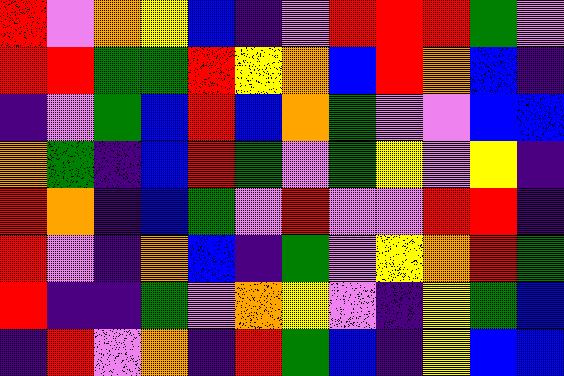[["red", "violet", "orange", "yellow", "blue", "indigo", "violet", "red", "red", "red", "green", "violet"], ["red", "red", "green", "green", "red", "yellow", "orange", "blue", "red", "orange", "blue", "indigo"], ["indigo", "violet", "green", "blue", "red", "blue", "orange", "green", "violet", "violet", "blue", "blue"], ["orange", "green", "indigo", "blue", "red", "green", "violet", "green", "yellow", "violet", "yellow", "indigo"], ["red", "orange", "indigo", "blue", "green", "violet", "red", "violet", "violet", "red", "red", "indigo"], ["red", "violet", "indigo", "orange", "blue", "indigo", "green", "violet", "yellow", "orange", "red", "green"], ["red", "indigo", "indigo", "green", "violet", "orange", "yellow", "violet", "indigo", "yellow", "green", "blue"], ["indigo", "red", "violet", "orange", "indigo", "red", "green", "blue", "indigo", "yellow", "blue", "blue"]]